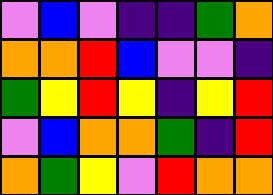[["violet", "blue", "violet", "indigo", "indigo", "green", "orange"], ["orange", "orange", "red", "blue", "violet", "violet", "indigo"], ["green", "yellow", "red", "yellow", "indigo", "yellow", "red"], ["violet", "blue", "orange", "orange", "green", "indigo", "red"], ["orange", "green", "yellow", "violet", "red", "orange", "orange"]]